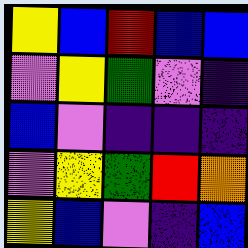[["yellow", "blue", "red", "blue", "blue"], ["violet", "yellow", "green", "violet", "indigo"], ["blue", "violet", "indigo", "indigo", "indigo"], ["violet", "yellow", "green", "red", "orange"], ["yellow", "blue", "violet", "indigo", "blue"]]